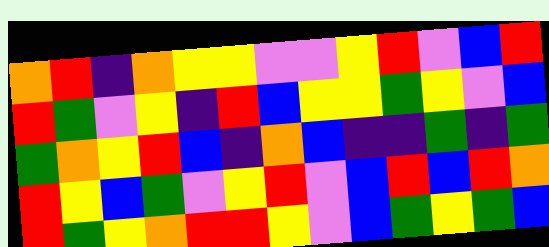[["orange", "red", "indigo", "orange", "yellow", "yellow", "violet", "violet", "yellow", "red", "violet", "blue", "red"], ["red", "green", "violet", "yellow", "indigo", "red", "blue", "yellow", "yellow", "green", "yellow", "violet", "blue"], ["green", "orange", "yellow", "red", "blue", "indigo", "orange", "blue", "indigo", "indigo", "green", "indigo", "green"], ["red", "yellow", "blue", "green", "violet", "yellow", "red", "violet", "blue", "red", "blue", "red", "orange"], ["red", "green", "yellow", "orange", "red", "red", "yellow", "violet", "blue", "green", "yellow", "green", "blue"]]